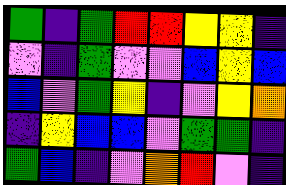[["green", "indigo", "green", "red", "red", "yellow", "yellow", "indigo"], ["violet", "indigo", "green", "violet", "violet", "blue", "yellow", "blue"], ["blue", "violet", "green", "yellow", "indigo", "violet", "yellow", "orange"], ["indigo", "yellow", "blue", "blue", "violet", "green", "green", "indigo"], ["green", "blue", "indigo", "violet", "orange", "red", "violet", "indigo"]]